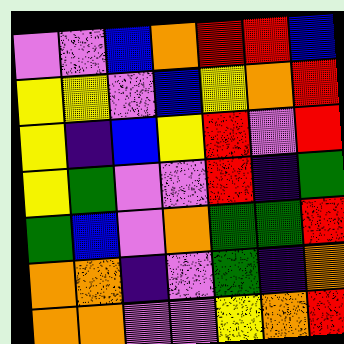[["violet", "violet", "blue", "orange", "red", "red", "blue"], ["yellow", "yellow", "violet", "blue", "yellow", "orange", "red"], ["yellow", "indigo", "blue", "yellow", "red", "violet", "red"], ["yellow", "green", "violet", "violet", "red", "indigo", "green"], ["green", "blue", "violet", "orange", "green", "green", "red"], ["orange", "orange", "indigo", "violet", "green", "indigo", "orange"], ["orange", "orange", "violet", "violet", "yellow", "orange", "red"]]